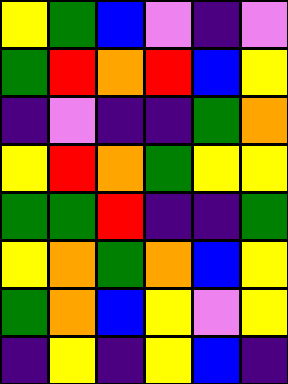[["yellow", "green", "blue", "violet", "indigo", "violet"], ["green", "red", "orange", "red", "blue", "yellow"], ["indigo", "violet", "indigo", "indigo", "green", "orange"], ["yellow", "red", "orange", "green", "yellow", "yellow"], ["green", "green", "red", "indigo", "indigo", "green"], ["yellow", "orange", "green", "orange", "blue", "yellow"], ["green", "orange", "blue", "yellow", "violet", "yellow"], ["indigo", "yellow", "indigo", "yellow", "blue", "indigo"]]